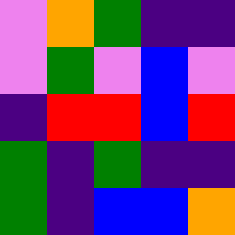[["violet", "orange", "green", "indigo", "indigo"], ["violet", "green", "violet", "blue", "violet"], ["indigo", "red", "red", "blue", "red"], ["green", "indigo", "green", "indigo", "indigo"], ["green", "indigo", "blue", "blue", "orange"]]